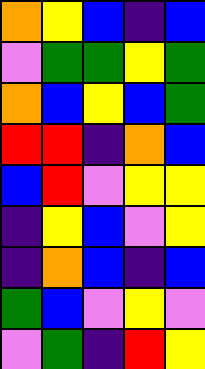[["orange", "yellow", "blue", "indigo", "blue"], ["violet", "green", "green", "yellow", "green"], ["orange", "blue", "yellow", "blue", "green"], ["red", "red", "indigo", "orange", "blue"], ["blue", "red", "violet", "yellow", "yellow"], ["indigo", "yellow", "blue", "violet", "yellow"], ["indigo", "orange", "blue", "indigo", "blue"], ["green", "blue", "violet", "yellow", "violet"], ["violet", "green", "indigo", "red", "yellow"]]